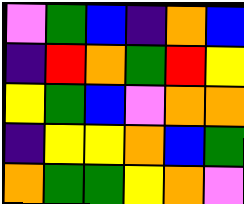[["violet", "green", "blue", "indigo", "orange", "blue"], ["indigo", "red", "orange", "green", "red", "yellow"], ["yellow", "green", "blue", "violet", "orange", "orange"], ["indigo", "yellow", "yellow", "orange", "blue", "green"], ["orange", "green", "green", "yellow", "orange", "violet"]]